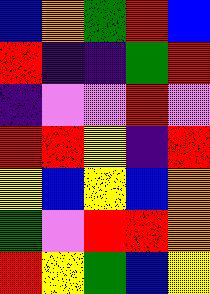[["blue", "orange", "green", "red", "blue"], ["red", "indigo", "indigo", "green", "red"], ["indigo", "violet", "violet", "red", "violet"], ["red", "red", "yellow", "indigo", "red"], ["yellow", "blue", "yellow", "blue", "orange"], ["green", "violet", "red", "red", "orange"], ["red", "yellow", "green", "blue", "yellow"]]